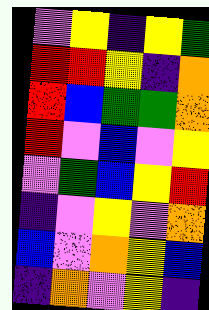[["violet", "yellow", "indigo", "yellow", "green"], ["red", "red", "yellow", "indigo", "orange"], ["red", "blue", "green", "green", "orange"], ["red", "violet", "blue", "violet", "yellow"], ["violet", "green", "blue", "yellow", "red"], ["indigo", "violet", "yellow", "violet", "orange"], ["blue", "violet", "orange", "yellow", "blue"], ["indigo", "orange", "violet", "yellow", "indigo"]]